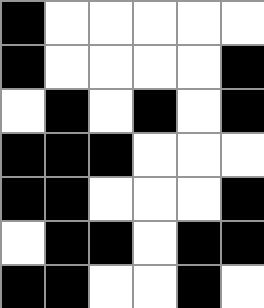[["black", "white", "white", "white", "white", "white"], ["black", "white", "white", "white", "white", "black"], ["white", "black", "white", "black", "white", "black"], ["black", "black", "black", "white", "white", "white"], ["black", "black", "white", "white", "white", "black"], ["white", "black", "black", "white", "black", "black"], ["black", "black", "white", "white", "black", "white"]]